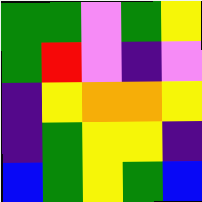[["green", "green", "violet", "green", "yellow"], ["green", "red", "violet", "indigo", "violet"], ["indigo", "yellow", "orange", "orange", "yellow"], ["indigo", "green", "yellow", "yellow", "indigo"], ["blue", "green", "yellow", "green", "blue"]]